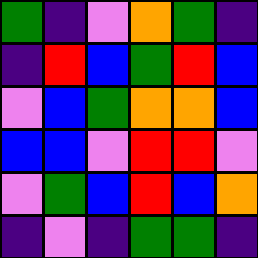[["green", "indigo", "violet", "orange", "green", "indigo"], ["indigo", "red", "blue", "green", "red", "blue"], ["violet", "blue", "green", "orange", "orange", "blue"], ["blue", "blue", "violet", "red", "red", "violet"], ["violet", "green", "blue", "red", "blue", "orange"], ["indigo", "violet", "indigo", "green", "green", "indigo"]]